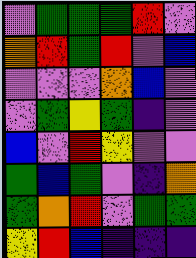[["violet", "green", "green", "green", "red", "violet"], ["orange", "red", "green", "red", "violet", "blue"], ["violet", "violet", "violet", "orange", "blue", "violet"], ["violet", "green", "yellow", "green", "indigo", "violet"], ["blue", "violet", "red", "yellow", "violet", "violet"], ["green", "blue", "green", "violet", "indigo", "orange"], ["green", "orange", "red", "violet", "green", "green"], ["yellow", "red", "blue", "indigo", "indigo", "indigo"]]